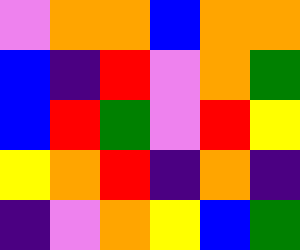[["violet", "orange", "orange", "blue", "orange", "orange"], ["blue", "indigo", "red", "violet", "orange", "green"], ["blue", "red", "green", "violet", "red", "yellow"], ["yellow", "orange", "red", "indigo", "orange", "indigo"], ["indigo", "violet", "orange", "yellow", "blue", "green"]]